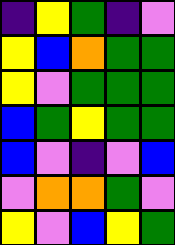[["indigo", "yellow", "green", "indigo", "violet"], ["yellow", "blue", "orange", "green", "green"], ["yellow", "violet", "green", "green", "green"], ["blue", "green", "yellow", "green", "green"], ["blue", "violet", "indigo", "violet", "blue"], ["violet", "orange", "orange", "green", "violet"], ["yellow", "violet", "blue", "yellow", "green"]]